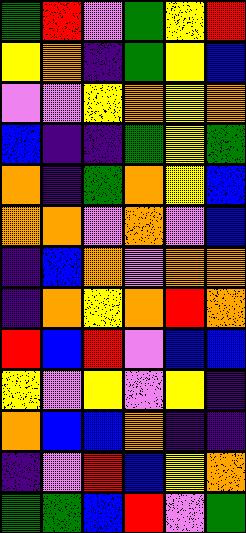[["green", "red", "violet", "green", "yellow", "red"], ["yellow", "orange", "indigo", "green", "yellow", "blue"], ["violet", "violet", "yellow", "orange", "yellow", "orange"], ["blue", "indigo", "indigo", "green", "yellow", "green"], ["orange", "indigo", "green", "orange", "yellow", "blue"], ["orange", "orange", "violet", "orange", "violet", "blue"], ["indigo", "blue", "orange", "violet", "orange", "orange"], ["indigo", "orange", "yellow", "orange", "red", "orange"], ["red", "blue", "red", "violet", "blue", "blue"], ["yellow", "violet", "yellow", "violet", "yellow", "indigo"], ["orange", "blue", "blue", "orange", "indigo", "indigo"], ["indigo", "violet", "red", "blue", "yellow", "orange"], ["green", "green", "blue", "red", "violet", "green"]]